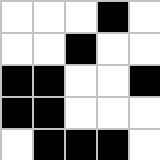[["white", "white", "white", "black", "white"], ["white", "white", "black", "white", "white"], ["black", "black", "white", "white", "black"], ["black", "black", "white", "white", "white"], ["white", "black", "black", "black", "white"]]